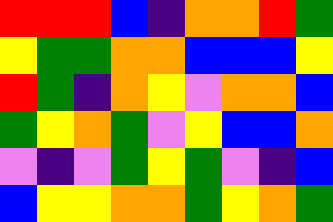[["red", "red", "red", "blue", "indigo", "orange", "orange", "red", "green"], ["yellow", "green", "green", "orange", "orange", "blue", "blue", "blue", "yellow"], ["red", "green", "indigo", "orange", "yellow", "violet", "orange", "orange", "blue"], ["green", "yellow", "orange", "green", "violet", "yellow", "blue", "blue", "orange"], ["violet", "indigo", "violet", "green", "yellow", "green", "violet", "indigo", "blue"], ["blue", "yellow", "yellow", "orange", "orange", "green", "yellow", "orange", "green"]]